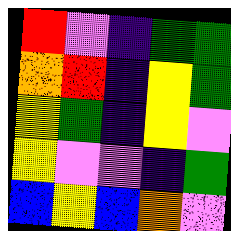[["red", "violet", "indigo", "green", "green"], ["orange", "red", "indigo", "yellow", "green"], ["yellow", "green", "indigo", "yellow", "violet"], ["yellow", "violet", "violet", "indigo", "green"], ["blue", "yellow", "blue", "orange", "violet"]]